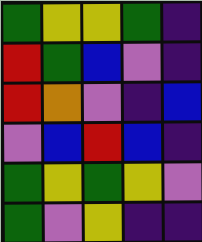[["green", "yellow", "yellow", "green", "indigo"], ["red", "green", "blue", "violet", "indigo"], ["red", "orange", "violet", "indigo", "blue"], ["violet", "blue", "red", "blue", "indigo"], ["green", "yellow", "green", "yellow", "violet"], ["green", "violet", "yellow", "indigo", "indigo"]]